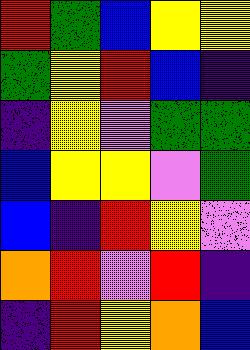[["red", "green", "blue", "yellow", "yellow"], ["green", "yellow", "red", "blue", "indigo"], ["indigo", "yellow", "violet", "green", "green"], ["blue", "yellow", "yellow", "violet", "green"], ["blue", "indigo", "red", "yellow", "violet"], ["orange", "red", "violet", "red", "indigo"], ["indigo", "red", "yellow", "orange", "blue"]]